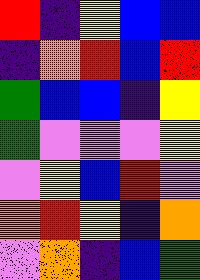[["red", "indigo", "yellow", "blue", "blue"], ["indigo", "orange", "red", "blue", "red"], ["green", "blue", "blue", "indigo", "yellow"], ["green", "violet", "violet", "violet", "yellow"], ["violet", "yellow", "blue", "red", "violet"], ["orange", "red", "yellow", "indigo", "orange"], ["violet", "orange", "indigo", "blue", "green"]]